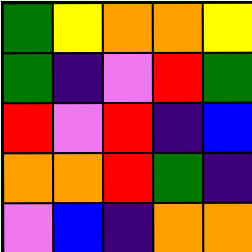[["green", "yellow", "orange", "orange", "yellow"], ["green", "indigo", "violet", "red", "green"], ["red", "violet", "red", "indigo", "blue"], ["orange", "orange", "red", "green", "indigo"], ["violet", "blue", "indigo", "orange", "orange"]]